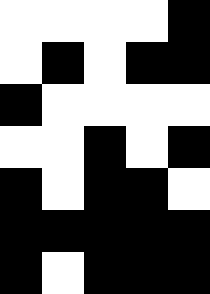[["white", "white", "white", "white", "black"], ["white", "black", "white", "black", "black"], ["black", "white", "white", "white", "white"], ["white", "white", "black", "white", "black"], ["black", "white", "black", "black", "white"], ["black", "black", "black", "black", "black"], ["black", "white", "black", "black", "black"]]